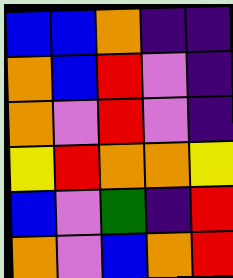[["blue", "blue", "orange", "indigo", "indigo"], ["orange", "blue", "red", "violet", "indigo"], ["orange", "violet", "red", "violet", "indigo"], ["yellow", "red", "orange", "orange", "yellow"], ["blue", "violet", "green", "indigo", "red"], ["orange", "violet", "blue", "orange", "red"]]